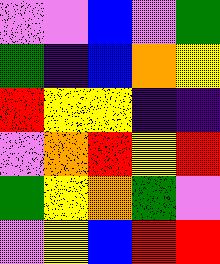[["violet", "violet", "blue", "violet", "green"], ["green", "indigo", "blue", "orange", "yellow"], ["red", "yellow", "yellow", "indigo", "indigo"], ["violet", "orange", "red", "yellow", "red"], ["green", "yellow", "orange", "green", "violet"], ["violet", "yellow", "blue", "red", "red"]]